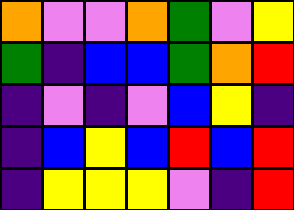[["orange", "violet", "violet", "orange", "green", "violet", "yellow"], ["green", "indigo", "blue", "blue", "green", "orange", "red"], ["indigo", "violet", "indigo", "violet", "blue", "yellow", "indigo"], ["indigo", "blue", "yellow", "blue", "red", "blue", "red"], ["indigo", "yellow", "yellow", "yellow", "violet", "indigo", "red"]]